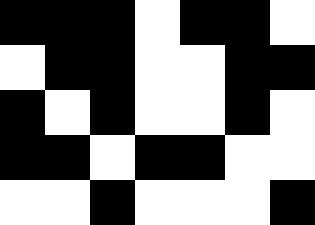[["black", "black", "black", "white", "black", "black", "white"], ["white", "black", "black", "white", "white", "black", "black"], ["black", "white", "black", "white", "white", "black", "white"], ["black", "black", "white", "black", "black", "white", "white"], ["white", "white", "black", "white", "white", "white", "black"]]